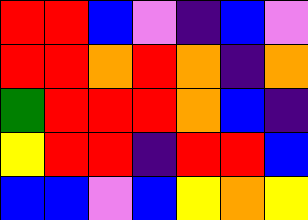[["red", "red", "blue", "violet", "indigo", "blue", "violet"], ["red", "red", "orange", "red", "orange", "indigo", "orange"], ["green", "red", "red", "red", "orange", "blue", "indigo"], ["yellow", "red", "red", "indigo", "red", "red", "blue"], ["blue", "blue", "violet", "blue", "yellow", "orange", "yellow"]]